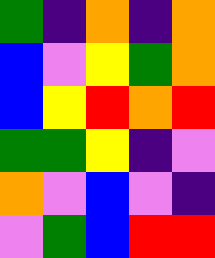[["green", "indigo", "orange", "indigo", "orange"], ["blue", "violet", "yellow", "green", "orange"], ["blue", "yellow", "red", "orange", "red"], ["green", "green", "yellow", "indigo", "violet"], ["orange", "violet", "blue", "violet", "indigo"], ["violet", "green", "blue", "red", "red"]]